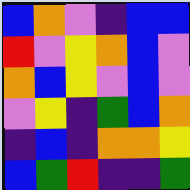[["blue", "orange", "violet", "indigo", "blue", "blue"], ["red", "violet", "yellow", "orange", "blue", "violet"], ["orange", "blue", "yellow", "violet", "blue", "violet"], ["violet", "yellow", "indigo", "green", "blue", "orange"], ["indigo", "blue", "indigo", "orange", "orange", "yellow"], ["blue", "green", "red", "indigo", "indigo", "green"]]